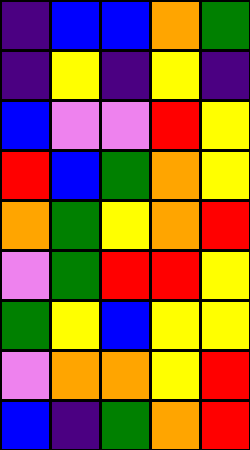[["indigo", "blue", "blue", "orange", "green"], ["indigo", "yellow", "indigo", "yellow", "indigo"], ["blue", "violet", "violet", "red", "yellow"], ["red", "blue", "green", "orange", "yellow"], ["orange", "green", "yellow", "orange", "red"], ["violet", "green", "red", "red", "yellow"], ["green", "yellow", "blue", "yellow", "yellow"], ["violet", "orange", "orange", "yellow", "red"], ["blue", "indigo", "green", "orange", "red"]]